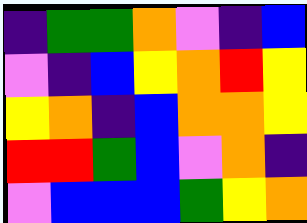[["indigo", "green", "green", "orange", "violet", "indigo", "blue"], ["violet", "indigo", "blue", "yellow", "orange", "red", "yellow"], ["yellow", "orange", "indigo", "blue", "orange", "orange", "yellow"], ["red", "red", "green", "blue", "violet", "orange", "indigo"], ["violet", "blue", "blue", "blue", "green", "yellow", "orange"]]